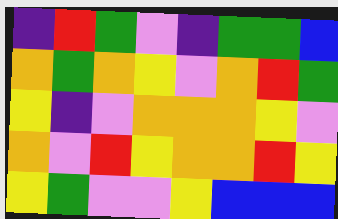[["indigo", "red", "green", "violet", "indigo", "green", "green", "blue"], ["orange", "green", "orange", "yellow", "violet", "orange", "red", "green"], ["yellow", "indigo", "violet", "orange", "orange", "orange", "yellow", "violet"], ["orange", "violet", "red", "yellow", "orange", "orange", "red", "yellow"], ["yellow", "green", "violet", "violet", "yellow", "blue", "blue", "blue"]]